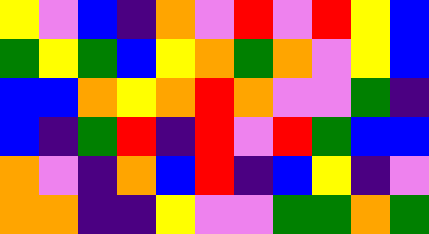[["yellow", "violet", "blue", "indigo", "orange", "violet", "red", "violet", "red", "yellow", "blue"], ["green", "yellow", "green", "blue", "yellow", "orange", "green", "orange", "violet", "yellow", "blue"], ["blue", "blue", "orange", "yellow", "orange", "red", "orange", "violet", "violet", "green", "indigo"], ["blue", "indigo", "green", "red", "indigo", "red", "violet", "red", "green", "blue", "blue"], ["orange", "violet", "indigo", "orange", "blue", "red", "indigo", "blue", "yellow", "indigo", "violet"], ["orange", "orange", "indigo", "indigo", "yellow", "violet", "violet", "green", "green", "orange", "green"]]